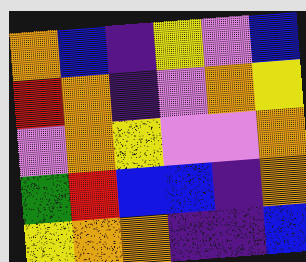[["orange", "blue", "indigo", "yellow", "violet", "blue"], ["red", "orange", "indigo", "violet", "orange", "yellow"], ["violet", "orange", "yellow", "violet", "violet", "orange"], ["green", "red", "blue", "blue", "indigo", "orange"], ["yellow", "orange", "orange", "indigo", "indigo", "blue"]]